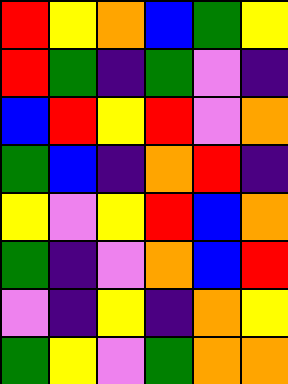[["red", "yellow", "orange", "blue", "green", "yellow"], ["red", "green", "indigo", "green", "violet", "indigo"], ["blue", "red", "yellow", "red", "violet", "orange"], ["green", "blue", "indigo", "orange", "red", "indigo"], ["yellow", "violet", "yellow", "red", "blue", "orange"], ["green", "indigo", "violet", "orange", "blue", "red"], ["violet", "indigo", "yellow", "indigo", "orange", "yellow"], ["green", "yellow", "violet", "green", "orange", "orange"]]